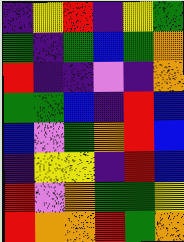[["indigo", "yellow", "red", "indigo", "yellow", "green"], ["green", "indigo", "green", "blue", "green", "orange"], ["red", "indigo", "indigo", "violet", "indigo", "orange"], ["green", "green", "blue", "indigo", "red", "blue"], ["blue", "violet", "green", "orange", "red", "blue"], ["indigo", "yellow", "yellow", "indigo", "red", "blue"], ["red", "violet", "orange", "green", "green", "yellow"], ["red", "orange", "orange", "red", "green", "orange"]]